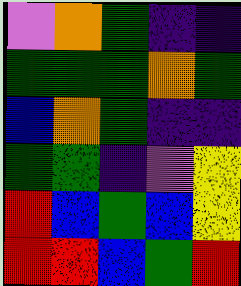[["violet", "orange", "green", "indigo", "indigo"], ["green", "green", "green", "orange", "green"], ["blue", "orange", "green", "indigo", "indigo"], ["green", "green", "indigo", "violet", "yellow"], ["red", "blue", "green", "blue", "yellow"], ["red", "red", "blue", "green", "red"]]